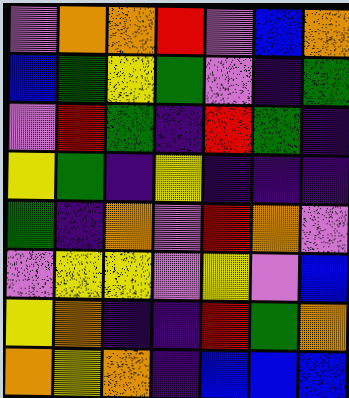[["violet", "orange", "orange", "red", "violet", "blue", "orange"], ["blue", "green", "yellow", "green", "violet", "indigo", "green"], ["violet", "red", "green", "indigo", "red", "green", "indigo"], ["yellow", "green", "indigo", "yellow", "indigo", "indigo", "indigo"], ["green", "indigo", "orange", "violet", "red", "orange", "violet"], ["violet", "yellow", "yellow", "violet", "yellow", "violet", "blue"], ["yellow", "orange", "indigo", "indigo", "red", "green", "orange"], ["orange", "yellow", "orange", "indigo", "blue", "blue", "blue"]]